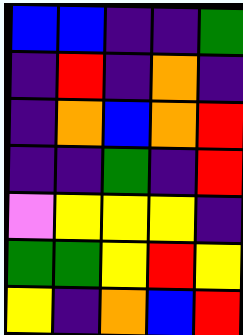[["blue", "blue", "indigo", "indigo", "green"], ["indigo", "red", "indigo", "orange", "indigo"], ["indigo", "orange", "blue", "orange", "red"], ["indigo", "indigo", "green", "indigo", "red"], ["violet", "yellow", "yellow", "yellow", "indigo"], ["green", "green", "yellow", "red", "yellow"], ["yellow", "indigo", "orange", "blue", "red"]]